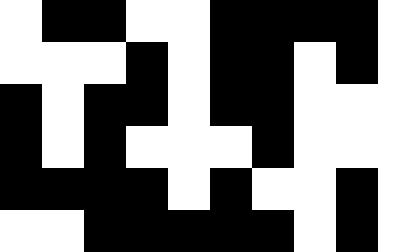[["white", "black", "black", "white", "white", "black", "black", "black", "black", "white"], ["white", "white", "white", "black", "white", "black", "black", "white", "black", "white"], ["black", "white", "black", "black", "white", "black", "black", "white", "white", "white"], ["black", "white", "black", "white", "white", "white", "black", "white", "white", "white"], ["black", "black", "black", "black", "white", "black", "white", "white", "black", "white"], ["white", "white", "black", "black", "black", "black", "black", "white", "black", "white"]]